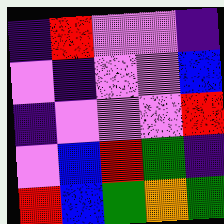[["indigo", "red", "violet", "violet", "indigo"], ["violet", "indigo", "violet", "violet", "blue"], ["indigo", "violet", "violet", "violet", "red"], ["violet", "blue", "red", "green", "indigo"], ["red", "blue", "green", "orange", "green"]]